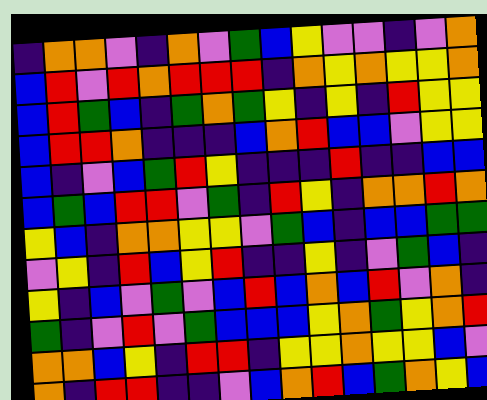[["indigo", "orange", "orange", "violet", "indigo", "orange", "violet", "green", "blue", "yellow", "violet", "violet", "indigo", "violet", "orange"], ["blue", "red", "violet", "red", "orange", "red", "red", "red", "indigo", "orange", "yellow", "orange", "yellow", "yellow", "orange"], ["blue", "red", "green", "blue", "indigo", "green", "orange", "green", "yellow", "indigo", "yellow", "indigo", "red", "yellow", "yellow"], ["blue", "red", "red", "orange", "indigo", "indigo", "indigo", "blue", "orange", "red", "blue", "blue", "violet", "yellow", "yellow"], ["blue", "indigo", "violet", "blue", "green", "red", "yellow", "indigo", "indigo", "indigo", "red", "indigo", "indigo", "blue", "blue"], ["blue", "green", "blue", "red", "red", "violet", "green", "indigo", "red", "yellow", "indigo", "orange", "orange", "red", "orange"], ["yellow", "blue", "indigo", "orange", "orange", "yellow", "yellow", "violet", "green", "blue", "indigo", "blue", "blue", "green", "green"], ["violet", "yellow", "indigo", "red", "blue", "yellow", "red", "indigo", "indigo", "yellow", "indigo", "violet", "green", "blue", "indigo"], ["yellow", "indigo", "blue", "violet", "green", "violet", "blue", "red", "blue", "orange", "blue", "red", "violet", "orange", "indigo"], ["green", "indigo", "violet", "red", "violet", "green", "blue", "blue", "blue", "yellow", "orange", "green", "yellow", "orange", "red"], ["orange", "orange", "blue", "yellow", "indigo", "red", "red", "indigo", "yellow", "yellow", "orange", "yellow", "yellow", "blue", "violet"], ["orange", "indigo", "red", "red", "indigo", "indigo", "violet", "blue", "orange", "red", "blue", "green", "orange", "yellow", "blue"]]